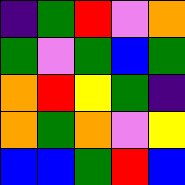[["indigo", "green", "red", "violet", "orange"], ["green", "violet", "green", "blue", "green"], ["orange", "red", "yellow", "green", "indigo"], ["orange", "green", "orange", "violet", "yellow"], ["blue", "blue", "green", "red", "blue"]]